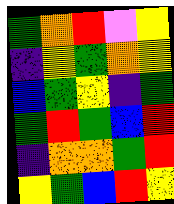[["green", "orange", "red", "violet", "yellow"], ["indigo", "yellow", "green", "orange", "yellow"], ["blue", "green", "yellow", "indigo", "green"], ["green", "red", "green", "blue", "red"], ["indigo", "orange", "orange", "green", "red"], ["yellow", "green", "blue", "red", "yellow"]]